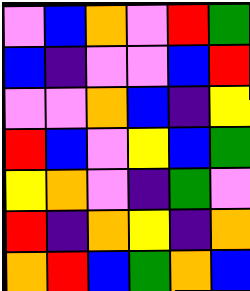[["violet", "blue", "orange", "violet", "red", "green"], ["blue", "indigo", "violet", "violet", "blue", "red"], ["violet", "violet", "orange", "blue", "indigo", "yellow"], ["red", "blue", "violet", "yellow", "blue", "green"], ["yellow", "orange", "violet", "indigo", "green", "violet"], ["red", "indigo", "orange", "yellow", "indigo", "orange"], ["orange", "red", "blue", "green", "orange", "blue"]]